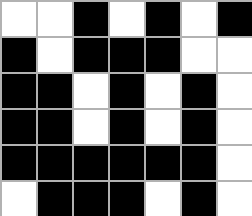[["white", "white", "black", "white", "black", "white", "black"], ["black", "white", "black", "black", "black", "white", "white"], ["black", "black", "white", "black", "white", "black", "white"], ["black", "black", "white", "black", "white", "black", "white"], ["black", "black", "black", "black", "black", "black", "white"], ["white", "black", "black", "black", "white", "black", "white"]]